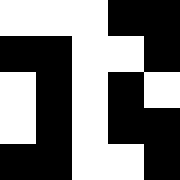[["white", "white", "white", "black", "black"], ["black", "black", "white", "white", "black"], ["white", "black", "white", "black", "white"], ["white", "black", "white", "black", "black"], ["black", "black", "white", "white", "black"]]